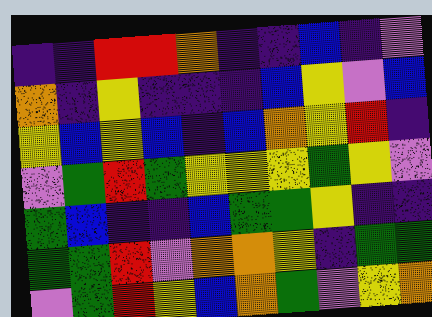[["indigo", "indigo", "red", "red", "orange", "indigo", "indigo", "blue", "indigo", "violet"], ["orange", "indigo", "yellow", "indigo", "indigo", "indigo", "blue", "yellow", "violet", "blue"], ["yellow", "blue", "yellow", "blue", "indigo", "blue", "orange", "yellow", "red", "indigo"], ["violet", "green", "red", "green", "yellow", "yellow", "yellow", "green", "yellow", "violet"], ["green", "blue", "indigo", "indigo", "blue", "green", "green", "yellow", "indigo", "indigo"], ["green", "green", "red", "violet", "orange", "orange", "yellow", "indigo", "green", "green"], ["violet", "green", "red", "yellow", "blue", "orange", "green", "violet", "yellow", "orange"]]